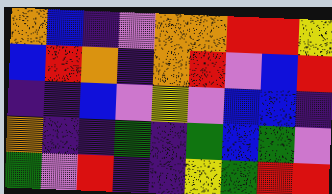[["orange", "blue", "indigo", "violet", "orange", "orange", "red", "red", "yellow"], ["blue", "red", "orange", "indigo", "orange", "red", "violet", "blue", "red"], ["indigo", "indigo", "blue", "violet", "yellow", "violet", "blue", "blue", "indigo"], ["orange", "indigo", "indigo", "green", "indigo", "green", "blue", "green", "violet"], ["green", "violet", "red", "indigo", "indigo", "yellow", "green", "red", "red"]]